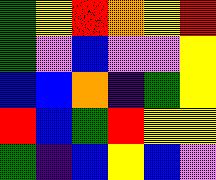[["green", "yellow", "red", "orange", "yellow", "red"], ["green", "violet", "blue", "violet", "violet", "yellow"], ["blue", "blue", "orange", "indigo", "green", "yellow"], ["red", "blue", "green", "red", "yellow", "yellow"], ["green", "indigo", "blue", "yellow", "blue", "violet"]]